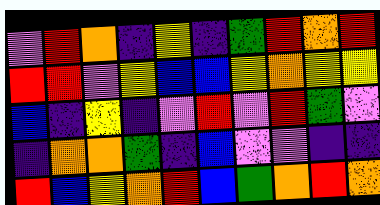[["violet", "red", "orange", "indigo", "yellow", "indigo", "green", "red", "orange", "red"], ["red", "red", "violet", "yellow", "blue", "blue", "yellow", "orange", "yellow", "yellow"], ["blue", "indigo", "yellow", "indigo", "violet", "red", "violet", "red", "green", "violet"], ["indigo", "orange", "orange", "green", "indigo", "blue", "violet", "violet", "indigo", "indigo"], ["red", "blue", "yellow", "orange", "red", "blue", "green", "orange", "red", "orange"]]